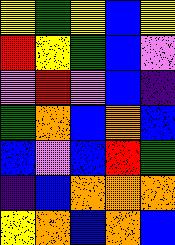[["yellow", "green", "yellow", "blue", "yellow"], ["red", "yellow", "green", "blue", "violet"], ["violet", "red", "violet", "blue", "indigo"], ["green", "orange", "blue", "orange", "blue"], ["blue", "violet", "blue", "red", "green"], ["indigo", "blue", "orange", "orange", "orange"], ["yellow", "orange", "blue", "orange", "blue"]]